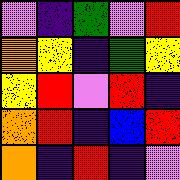[["violet", "indigo", "green", "violet", "red"], ["orange", "yellow", "indigo", "green", "yellow"], ["yellow", "red", "violet", "red", "indigo"], ["orange", "red", "indigo", "blue", "red"], ["orange", "indigo", "red", "indigo", "violet"]]